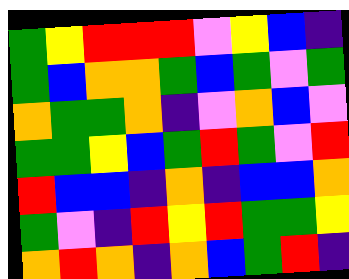[["green", "yellow", "red", "red", "red", "violet", "yellow", "blue", "indigo"], ["green", "blue", "orange", "orange", "green", "blue", "green", "violet", "green"], ["orange", "green", "green", "orange", "indigo", "violet", "orange", "blue", "violet"], ["green", "green", "yellow", "blue", "green", "red", "green", "violet", "red"], ["red", "blue", "blue", "indigo", "orange", "indigo", "blue", "blue", "orange"], ["green", "violet", "indigo", "red", "yellow", "red", "green", "green", "yellow"], ["orange", "red", "orange", "indigo", "orange", "blue", "green", "red", "indigo"]]